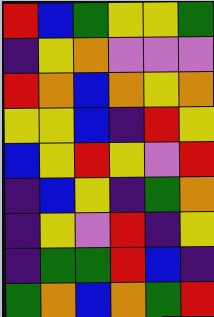[["red", "blue", "green", "yellow", "yellow", "green"], ["indigo", "yellow", "orange", "violet", "violet", "violet"], ["red", "orange", "blue", "orange", "yellow", "orange"], ["yellow", "yellow", "blue", "indigo", "red", "yellow"], ["blue", "yellow", "red", "yellow", "violet", "red"], ["indigo", "blue", "yellow", "indigo", "green", "orange"], ["indigo", "yellow", "violet", "red", "indigo", "yellow"], ["indigo", "green", "green", "red", "blue", "indigo"], ["green", "orange", "blue", "orange", "green", "red"]]